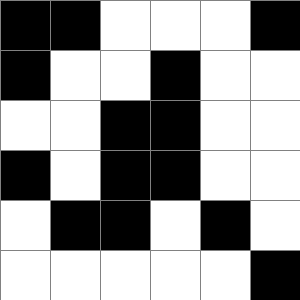[["black", "black", "white", "white", "white", "black"], ["black", "white", "white", "black", "white", "white"], ["white", "white", "black", "black", "white", "white"], ["black", "white", "black", "black", "white", "white"], ["white", "black", "black", "white", "black", "white"], ["white", "white", "white", "white", "white", "black"]]